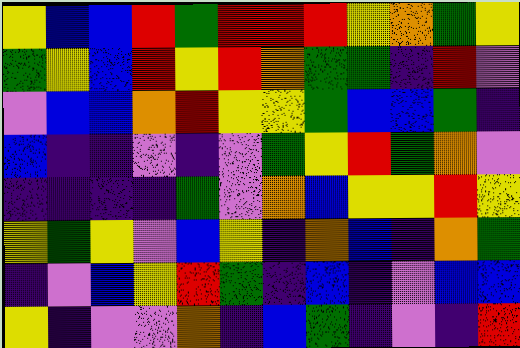[["yellow", "blue", "blue", "red", "green", "red", "red", "red", "yellow", "orange", "green", "yellow"], ["green", "yellow", "blue", "red", "yellow", "red", "orange", "green", "green", "indigo", "red", "violet"], ["violet", "blue", "blue", "orange", "red", "yellow", "yellow", "green", "blue", "blue", "green", "indigo"], ["blue", "indigo", "indigo", "violet", "indigo", "violet", "green", "yellow", "red", "green", "orange", "violet"], ["indigo", "indigo", "indigo", "indigo", "green", "violet", "orange", "blue", "yellow", "yellow", "red", "yellow"], ["yellow", "green", "yellow", "violet", "blue", "yellow", "indigo", "orange", "blue", "indigo", "orange", "green"], ["indigo", "violet", "blue", "yellow", "red", "green", "indigo", "blue", "indigo", "violet", "blue", "blue"], ["yellow", "indigo", "violet", "violet", "orange", "indigo", "blue", "green", "indigo", "violet", "indigo", "red"]]